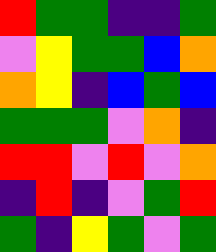[["red", "green", "green", "indigo", "indigo", "green"], ["violet", "yellow", "green", "green", "blue", "orange"], ["orange", "yellow", "indigo", "blue", "green", "blue"], ["green", "green", "green", "violet", "orange", "indigo"], ["red", "red", "violet", "red", "violet", "orange"], ["indigo", "red", "indigo", "violet", "green", "red"], ["green", "indigo", "yellow", "green", "violet", "green"]]